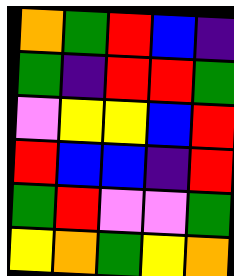[["orange", "green", "red", "blue", "indigo"], ["green", "indigo", "red", "red", "green"], ["violet", "yellow", "yellow", "blue", "red"], ["red", "blue", "blue", "indigo", "red"], ["green", "red", "violet", "violet", "green"], ["yellow", "orange", "green", "yellow", "orange"]]